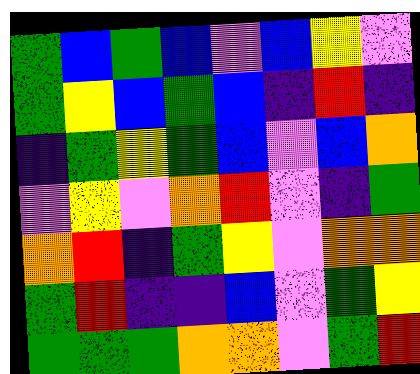[["green", "blue", "green", "blue", "violet", "blue", "yellow", "violet"], ["green", "yellow", "blue", "green", "blue", "indigo", "red", "indigo"], ["indigo", "green", "yellow", "green", "blue", "violet", "blue", "orange"], ["violet", "yellow", "violet", "orange", "red", "violet", "indigo", "green"], ["orange", "red", "indigo", "green", "yellow", "violet", "orange", "orange"], ["green", "red", "indigo", "indigo", "blue", "violet", "green", "yellow"], ["green", "green", "green", "orange", "orange", "violet", "green", "red"]]